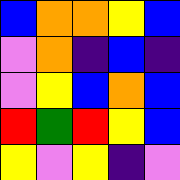[["blue", "orange", "orange", "yellow", "blue"], ["violet", "orange", "indigo", "blue", "indigo"], ["violet", "yellow", "blue", "orange", "blue"], ["red", "green", "red", "yellow", "blue"], ["yellow", "violet", "yellow", "indigo", "violet"]]